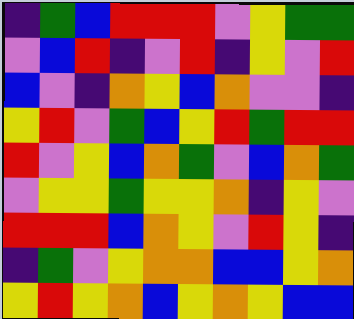[["indigo", "green", "blue", "red", "red", "red", "violet", "yellow", "green", "green"], ["violet", "blue", "red", "indigo", "violet", "red", "indigo", "yellow", "violet", "red"], ["blue", "violet", "indigo", "orange", "yellow", "blue", "orange", "violet", "violet", "indigo"], ["yellow", "red", "violet", "green", "blue", "yellow", "red", "green", "red", "red"], ["red", "violet", "yellow", "blue", "orange", "green", "violet", "blue", "orange", "green"], ["violet", "yellow", "yellow", "green", "yellow", "yellow", "orange", "indigo", "yellow", "violet"], ["red", "red", "red", "blue", "orange", "yellow", "violet", "red", "yellow", "indigo"], ["indigo", "green", "violet", "yellow", "orange", "orange", "blue", "blue", "yellow", "orange"], ["yellow", "red", "yellow", "orange", "blue", "yellow", "orange", "yellow", "blue", "blue"]]